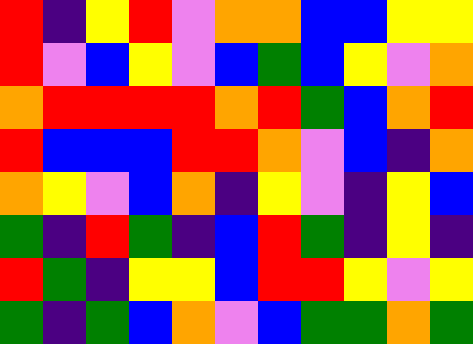[["red", "indigo", "yellow", "red", "violet", "orange", "orange", "blue", "blue", "yellow", "yellow"], ["red", "violet", "blue", "yellow", "violet", "blue", "green", "blue", "yellow", "violet", "orange"], ["orange", "red", "red", "red", "red", "orange", "red", "green", "blue", "orange", "red"], ["red", "blue", "blue", "blue", "red", "red", "orange", "violet", "blue", "indigo", "orange"], ["orange", "yellow", "violet", "blue", "orange", "indigo", "yellow", "violet", "indigo", "yellow", "blue"], ["green", "indigo", "red", "green", "indigo", "blue", "red", "green", "indigo", "yellow", "indigo"], ["red", "green", "indigo", "yellow", "yellow", "blue", "red", "red", "yellow", "violet", "yellow"], ["green", "indigo", "green", "blue", "orange", "violet", "blue", "green", "green", "orange", "green"]]